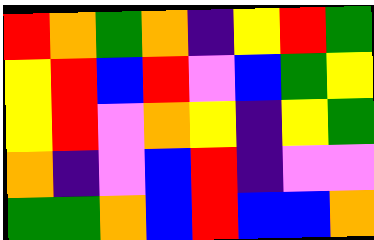[["red", "orange", "green", "orange", "indigo", "yellow", "red", "green"], ["yellow", "red", "blue", "red", "violet", "blue", "green", "yellow"], ["yellow", "red", "violet", "orange", "yellow", "indigo", "yellow", "green"], ["orange", "indigo", "violet", "blue", "red", "indigo", "violet", "violet"], ["green", "green", "orange", "blue", "red", "blue", "blue", "orange"]]